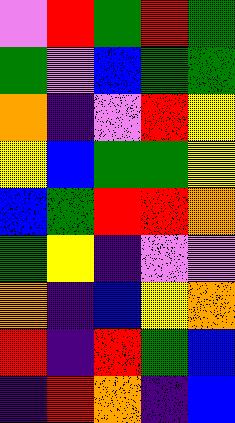[["violet", "red", "green", "red", "green"], ["green", "violet", "blue", "green", "green"], ["orange", "indigo", "violet", "red", "yellow"], ["yellow", "blue", "green", "green", "yellow"], ["blue", "green", "red", "red", "orange"], ["green", "yellow", "indigo", "violet", "violet"], ["orange", "indigo", "blue", "yellow", "orange"], ["red", "indigo", "red", "green", "blue"], ["indigo", "red", "orange", "indigo", "blue"]]